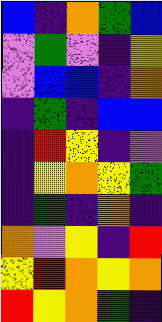[["blue", "indigo", "orange", "green", "blue"], ["violet", "green", "violet", "indigo", "yellow"], ["violet", "blue", "blue", "indigo", "orange"], ["indigo", "green", "indigo", "blue", "blue"], ["indigo", "red", "yellow", "indigo", "violet"], ["indigo", "yellow", "orange", "yellow", "green"], ["indigo", "green", "indigo", "orange", "indigo"], ["orange", "violet", "yellow", "indigo", "red"], ["yellow", "red", "orange", "yellow", "orange"], ["red", "yellow", "orange", "green", "indigo"]]